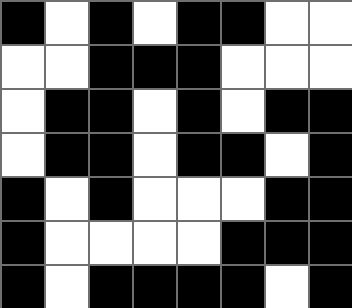[["black", "white", "black", "white", "black", "black", "white", "white"], ["white", "white", "black", "black", "black", "white", "white", "white"], ["white", "black", "black", "white", "black", "white", "black", "black"], ["white", "black", "black", "white", "black", "black", "white", "black"], ["black", "white", "black", "white", "white", "white", "black", "black"], ["black", "white", "white", "white", "white", "black", "black", "black"], ["black", "white", "black", "black", "black", "black", "white", "black"]]